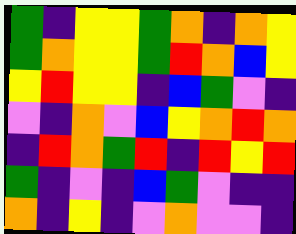[["green", "indigo", "yellow", "yellow", "green", "orange", "indigo", "orange", "yellow"], ["green", "orange", "yellow", "yellow", "green", "red", "orange", "blue", "yellow"], ["yellow", "red", "yellow", "yellow", "indigo", "blue", "green", "violet", "indigo"], ["violet", "indigo", "orange", "violet", "blue", "yellow", "orange", "red", "orange"], ["indigo", "red", "orange", "green", "red", "indigo", "red", "yellow", "red"], ["green", "indigo", "violet", "indigo", "blue", "green", "violet", "indigo", "indigo"], ["orange", "indigo", "yellow", "indigo", "violet", "orange", "violet", "violet", "indigo"]]